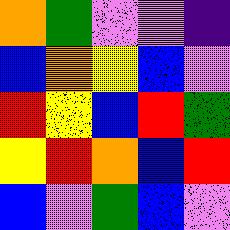[["orange", "green", "violet", "violet", "indigo"], ["blue", "orange", "yellow", "blue", "violet"], ["red", "yellow", "blue", "red", "green"], ["yellow", "red", "orange", "blue", "red"], ["blue", "violet", "green", "blue", "violet"]]